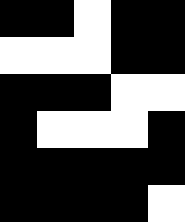[["black", "black", "white", "black", "black"], ["white", "white", "white", "black", "black"], ["black", "black", "black", "white", "white"], ["black", "white", "white", "white", "black"], ["black", "black", "black", "black", "black"], ["black", "black", "black", "black", "white"]]